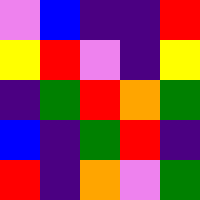[["violet", "blue", "indigo", "indigo", "red"], ["yellow", "red", "violet", "indigo", "yellow"], ["indigo", "green", "red", "orange", "green"], ["blue", "indigo", "green", "red", "indigo"], ["red", "indigo", "orange", "violet", "green"]]